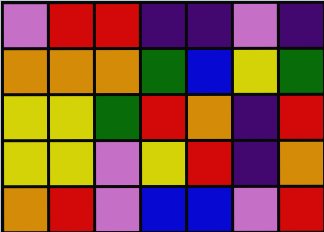[["violet", "red", "red", "indigo", "indigo", "violet", "indigo"], ["orange", "orange", "orange", "green", "blue", "yellow", "green"], ["yellow", "yellow", "green", "red", "orange", "indigo", "red"], ["yellow", "yellow", "violet", "yellow", "red", "indigo", "orange"], ["orange", "red", "violet", "blue", "blue", "violet", "red"]]